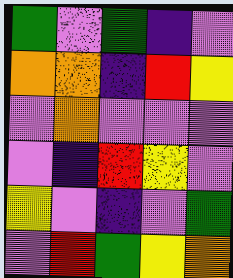[["green", "violet", "green", "indigo", "violet"], ["orange", "orange", "indigo", "red", "yellow"], ["violet", "orange", "violet", "violet", "violet"], ["violet", "indigo", "red", "yellow", "violet"], ["yellow", "violet", "indigo", "violet", "green"], ["violet", "red", "green", "yellow", "orange"]]